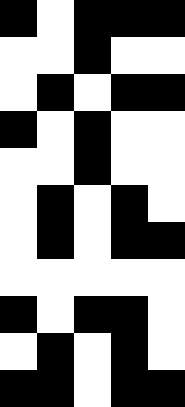[["black", "white", "black", "black", "black"], ["white", "white", "black", "white", "white"], ["white", "black", "white", "black", "black"], ["black", "white", "black", "white", "white"], ["white", "white", "black", "white", "white"], ["white", "black", "white", "black", "white"], ["white", "black", "white", "black", "black"], ["white", "white", "white", "white", "white"], ["black", "white", "black", "black", "white"], ["white", "black", "white", "black", "white"], ["black", "black", "white", "black", "black"]]